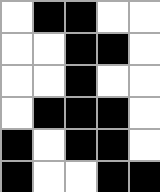[["white", "black", "black", "white", "white"], ["white", "white", "black", "black", "white"], ["white", "white", "black", "white", "white"], ["white", "black", "black", "black", "white"], ["black", "white", "black", "black", "white"], ["black", "white", "white", "black", "black"]]